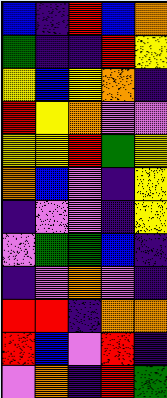[["blue", "indigo", "red", "blue", "orange"], ["green", "indigo", "indigo", "red", "yellow"], ["yellow", "blue", "yellow", "orange", "indigo"], ["red", "yellow", "orange", "violet", "violet"], ["yellow", "yellow", "red", "green", "yellow"], ["orange", "blue", "violet", "indigo", "yellow"], ["indigo", "violet", "violet", "indigo", "yellow"], ["violet", "green", "green", "blue", "indigo"], ["indigo", "violet", "orange", "violet", "indigo"], ["red", "red", "indigo", "orange", "orange"], ["red", "blue", "violet", "red", "indigo"], ["violet", "orange", "indigo", "red", "green"]]